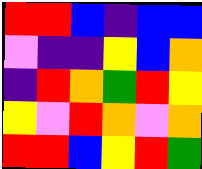[["red", "red", "blue", "indigo", "blue", "blue"], ["violet", "indigo", "indigo", "yellow", "blue", "orange"], ["indigo", "red", "orange", "green", "red", "yellow"], ["yellow", "violet", "red", "orange", "violet", "orange"], ["red", "red", "blue", "yellow", "red", "green"]]